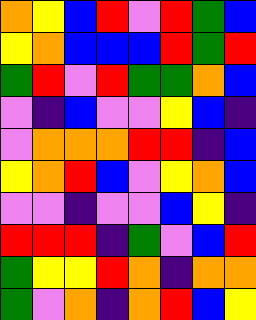[["orange", "yellow", "blue", "red", "violet", "red", "green", "blue"], ["yellow", "orange", "blue", "blue", "blue", "red", "green", "red"], ["green", "red", "violet", "red", "green", "green", "orange", "blue"], ["violet", "indigo", "blue", "violet", "violet", "yellow", "blue", "indigo"], ["violet", "orange", "orange", "orange", "red", "red", "indigo", "blue"], ["yellow", "orange", "red", "blue", "violet", "yellow", "orange", "blue"], ["violet", "violet", "indigo", "violet", "violet", "blue", "yellow", "indigo"], ["red", "red", "red", "indigo", "green", "violet", "blue", "red"], ["green", "yellow", "yellow", "red", "orange", "indigo", "orange", "orange"], ["green", "violet", "orange", "indigo", "orange", "red", "blue", "yellow"]]